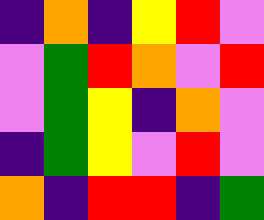[["indigo", "orange", "indigo", "yellow", "red", "violet"], ["violet", "green", "red", "orange", "violet", "red"], ["violet", "green", "yellow", "indigo", "orange", "violet"], ["indigo", "green", "yellow", "violet", "red", "violet"], ["orange", "indigo", "red", "red", "indigo", "green"]]